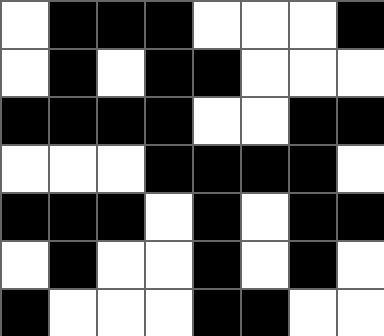[["white", "black", "black", "black", "white", "white", "white", "black"], ["white", "black", "white", "black", "black", "white", "white", "white"], ["black", "black", "black", "black", "white", "white", "black", "black"], ["white", "white", "white", "black", "black", "black", "black", "white"], ["black", "black", "black", "white", "black", "white", "black", "black"], ["white", "black", "white", "white", "black", "white", "black", "white"], ["black", "white", "white", "white", "black", "black", "white", "white"]]